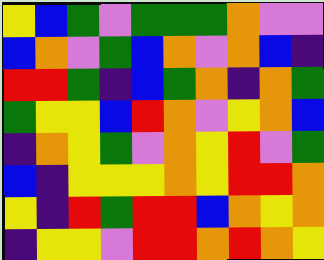[["yellow", "blue", "green", "violet", "green", "green", "green", "orange", "violet", "violet"], ["blue", "orange", "violet", "green", "blue", "orange", "violet", "orange", "blue", "indigo"], ["red", "red", "green", "indigo", "blue", "green", "orange", "indigo", "orange", "green"], ["green", "yellow", "yellow", "blue", "red", "orange", "violet", "yellow", "orange", "blue"], ["indigo", "orange", "yellow", "green", "violet", "orange", "yellow", "red", "violet", "green"], ["blue", "indigo", "yellow", "yellow", "yellow", "orange", "yellow", "red", "red", "orange"], ["yellow", "indigo", "red", "green", "red", "red", "blue", "orange", "yellow", "orange"], ["indigo", "yellow", "yellow", "violet", "red", "red", "orange", "red", "orange", "yellow"]]